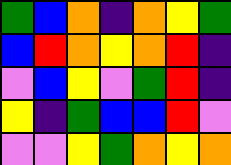[["green", "blue", "orange", "indigo", "orange", "yellow", "green"], ["blue", "red", "orange", "yellow", "orange", "red", "indigo"], ["violet", "blue", "yellow", "violet", "green", "red", "indigo"], ["yellow", "indigo", "green", "blue", "blue", "red", "violet"], ["violet", "violet", "yellow", "green", "orange", "yellow", "orange"]]